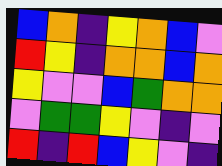[["blue", "orange", "indigo", "yellow", "orange", "blue", "violet"], ["red", "yellow", "indigo", "orange", "orange", "blue", "orange"], ["yellow", "violet", "violet", "blue", "green", "orange", "orange"], ["violet", "green", "green", "yellow", "violet", "indigo", "violet"], ["red", "indigo", "red", "blue", "yellow", "violet", "indigo"]]